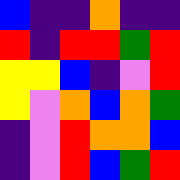[["blue", "indigo", "indigo", "orange", "indigo", "indigo"], ["red", "indigo", "red", "red", "green", "red"], ["yellow", "yellow", "blue", "indigo", "violet", "red"], ["yellow", "violet", "orange", "blue", "orange", "green"], ["indigo", "violet", "red", "orange", "orange", "blue"], ["indigo", "violet", "red", "blue", "green", "red"]]